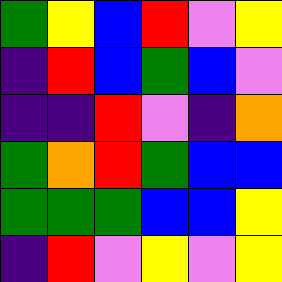[["green", "yellow", "blue", "red", "violet", "yellow"], ["indigo", "red", "blue", "green", "blue", "violet"], ["indigo", "indigo", "red", "violet", "indigo", "orange"], ["green", "orange", "red", "green", "blue", "blue"], ["green", "green", "green", "blue", "blue", "yellow"], ["indigo", "red", "violet", "yellow", "violet", "yellow"]]